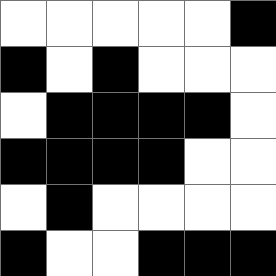[["white", "white", "white", "white", "white", "black"], ["black", "white", "black", "white", "white", "white"], ["white", "black", "black", "black", "black", "white"], ["black", "black", "black", "black", "white", "white"], ["white", "black", "white", "white", "white", "white"], ["black", "white", "white", "black", "black", "black"]]